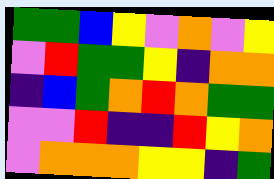[["green", "green", "blue", "yellow", "violet", "orange", "violet", "yellow"], ["violet", "red", "green", "green", "yellow", "indigo", "orange", "orange"], ["indigo", "blue", "green", "orange", "red", "orange", "green", "green"], ["violet", "violet", "red", "indigo", "indigo", "red", "yellow", "orange"], ["violet", "orange", "orange", "orange", "yellow", "yellow", "indigo", "green"]]